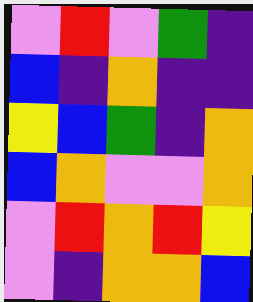[["violet", "red", "violet", "green", "indigo"], ["blue", "indigo", "orange", "indigo", "indigo"], ["yellow", "blue", "green", "indigo", "orange"], ["blue", "orange", "violet", "violet", "orange"], ["violet", "red", "orange", "red", "yellow"], ["violet", "indigo", "orange", "orange", "blue"]]